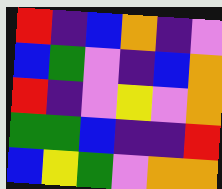[["red", "indigo", "blue", "orange", "indigo", "violet"], ["blue", "green", "violet", "indigo", "blue", "orange"], ["red", "indigo", "violet", "yellow", "violet", "orange"], ["green", "green", "blue", "indigo", "indigo", "red"], ["blue", "yellow", "green", "violet", "orange", "orange"]]